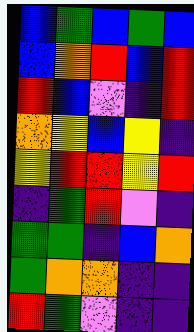[["blue", "green", "blue", "green", "blue"], ["blue", "orange", "red", "blue", "red"], ["red", "blue", "violet", "indigo", "red"], ["orange", "yellow", "blue", "yellow", "indigo"], ["yellow", "red", "red", "yellow", "red"], ["indigo", "green", "red", "violet", "indigo"], ["green", "green", "indigo", "blue", "orange"], ["green", "orange", "orange", "indigo", "indigo"], ["red", "green", "violet", "indigo", "indigo"]]